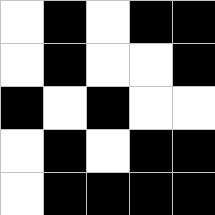[["white", "black", "white", "black", "black"], ["white", "black", "white", "white", "black"], ["black", "white", "black", "white", "white"], ["white", "black", "white", "black", "black"], ["white", "black", "black", "black", "black"]]